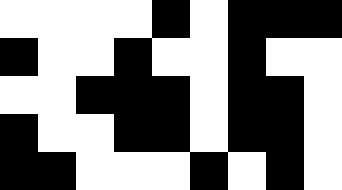[["white", "white", "white", "white", "black", "white", "black", "black", "black"], ["black", "white", "white", "black", "white", "white", "black", "white", "white"], ["white", "white", "black", "black", "black", "white", "black", "black", "white"], ["black", "white", "white", "black", "black", "white", "black", "black", "white"], ["black", "black", "white", "white", "white", "black", "white", "black", "white"]]